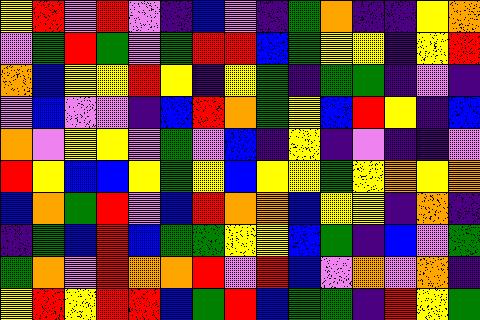[["yellow", "red", "violet", "red", "violet", "indigo", "blue", "violet", "indigo", "green", "orange", "indigo", "indigo", "yellow", "orange"], ["violet", "green", "red", "green", "violet", "green", "red", "red", "blue", "green", "yellow", "yellow", "indigo", "yellow", "red"], ["orange", "blue", "yellow", "yellow", "red", "yellow", "indigo", "yellow", "green", "indigo", "green", "green", "indigo", "violet", "indigo"], ["violet", "blue", "violet", "violet", "indigo", "blue", "red", "orange", "green", "yellow", "blue", "red", "yellow", "indigo", "blue"], ["orange", "violet", "yellow", "yellow", "violet", "green", "violet", "blue", "indigo", "yellow", "indigo", "violet", "indigo", "indigo", "violet"], ["red", "yellow", "blue", "blue", "yellow", "green", "yellow", "blue", "yellow", "yellow", "green", "yellow", "orange", "yellow", "orange"], ["blue", "orange", "green", "red", "violet", "blue", "red", "orange", "orange", "blue", "yellow", "yellow", "indigo", "orange", "indigo"], ["indigo", "green", "blue", "red", "blue", "green", "green", "yellow", "yellow", "blue", "green", "indigo", "blue", "violet", "green"], ["green", "orange", "violet", "red", "orange", "orange", "red", "violet", "red", "blue", "violet", "orange", "violet", "orange", "indigo"], ["yellow", "red", "yellow", "red", "red", "blue", "green", "red", "blue", "green", "green", "indigo", "red", "yellow", "green"]]